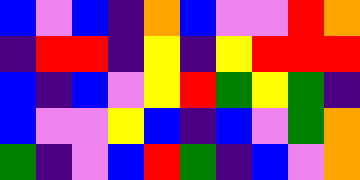[["blue", "violet", "blue", "indigo", "orange", "blue", "violet", "violet", "red", "orange"], ["indigo", "red", "red", "indigo", "yellow", "indigo", "yellow", "red", "red", "red"], ["blue", "indigo", "blue", "violet", "yellow", "red", "green", "yellow", "green", "indigo"], ["blue", "violet", "violet", "yellow", "blue", "indigo", "blue", "violet", "green", "orange"], ["green", "indigo", "violet", "blue", "red", "green", "indigo", "blue", "violet", "orange"]]